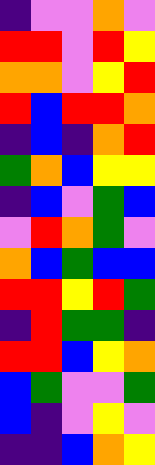[["indigo", "violet", "violet", "orange", "violet"], ["red", "red", "violet", "red", "yellow"], ["orange", "orange", "violet", "yellow", "red"], ["red", "blue", "red", "red", "orange"], ["indigo", "blue", "indigo", "orange", "red"], ["green", "orange", "blue", "yellow", "yellow"], ["indigo", "blue", "violet", "green", "blue"], ["violet", "red", "orange", "green", "violet"], ["orange", "blue", "green", "blue", "blue"], ["red", "red", "yellow", "red", "green"], ["indigo", "red", "green", "green", "indigo"], ["red", "red", "blue", "yellow", "orange"], ["blue", "green", "violet", "violet", "green"], ["blue", "indigo", "violet", "yellow", "violet"], ["indigo", "indigo", "blue", "orange", "yellow"]]